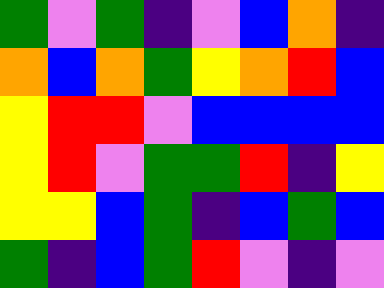[["green", "violet", "green", "indigo", "violet", "blue", "orange", "indigo"], ["orange", "blue", "orange", "green", "yellow", "orange", "red", "blue"], ["yellow", "red", "red", "violet", "blue", "blue", "blue", "blue"], ["yellow", "red", "violet", "green", "green", "red", "indigo", "yellow"], ["yellow", "yellow", "blue", "green", "indigo", "blue", "green", "blue"], ["green", "indigo", "blue", "green", "red", "violet", "indigo", "violet"]]